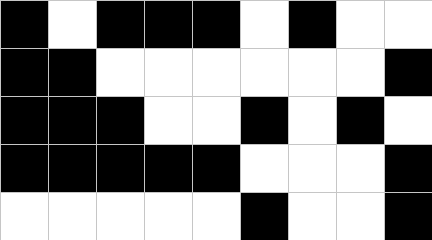[["black", "white", "black", "black", "black", "white", "black", "white", "white"], ["black", "black", "white", "white", "white", "white", "white", "white", "black"], ["black", "black", "black", "white", "white", "black", "white", "black", "white"], ["black", "black", "black", "black", "black", "white", "white", "white", "black"], ["white", "white", "white", "white", "white", "black", "white", "white", "black"]]